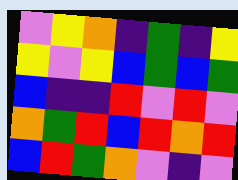[["violet", "yellow", "orange", "indigo", "green", "indigo", "yellow"], ["yellow", "violet", "yellow", "blue", "green", "blue", "green"], ["blue", "indigo", "indigo", "red", "violet", "red", "violet"], ["orange", "green", "red", "blue", "red", "orange", "red"], ["blue", "red", "green", "orange", "violet", "indigo", "violet"]]